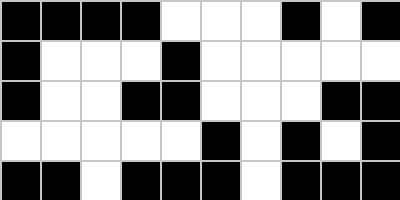[["black", "black", "black", "black", "white", "white", "white", "black", "white", "black"], ["black", "white", "white", "white", "black", "white", "white", "white", "white", "white"], ["black", "white", "white", "black", "black", "white", "white", "white", "black", "black"], ["white", "white", "white", "white", "white", "black", "white", "black", "white", "black"], ["black", "black", "white", "black", "black", "black", "white", "black", "black", "black"]]